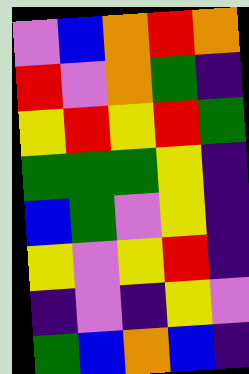[["violet", "blue", "orange", "red", "orange"], ["red", "violet", "orange", "green", "indigo"], ["yellow", "red", "yellow", "red", "green"], ["green", "green", "green", "yellow", "indigo"], ["blue", "green", "violet", "yellow", "indigo"], ["yellow", "violet", "yellow", "red", "indigo"], ["indigo", "violet", "indigo", "yellow", "violet"], ["green", "blue", "orange", "blue", "indigo"]]